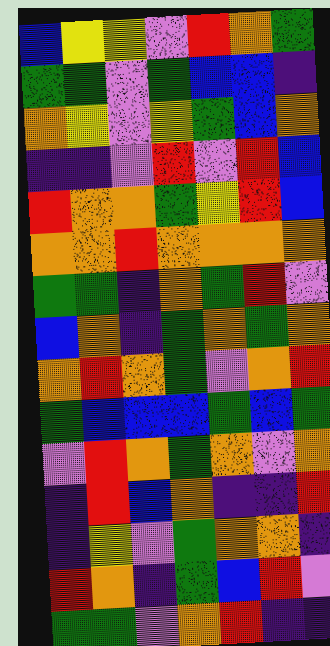[["blue", "yellow", "yellow", "violet", "red", "orange", "green"], ["green", "green", "violet", "green", "blue", "blue", "indigo"], ["orange", "yellow", "violet", "yellow", "green", "blue", "orange"], ["indigo", "indigo", "violet", "red", "violet", "red", "blue"], ["red", "orange", "orange", "green", "yellow", "red", "blue"], ["orange", "orange", "red", "orange", "orange", "orange", "orange"], ["green", "green", "indigo", "orange", "green", "red", "violet"], ["blue", "orange", "indigo", "green", "orange", "green", "orange"], ["orange", "red", "orange", "green", "violet", "orange", "red"], ["green", "blue", "blue", "blue", "green", "blue", "green"], ["violet", "red", "orange", "green", "orange", "violet", "orange"], ["indigo", "red", "blue", "orange", "indigo", "indigo", "red"], ["indigo", "yellow", "violet", "green", "orange", "orange", "indigo"], ["red", "orange", "indigo", "green", "blue", "red", "violet"], ["green", "green", "violet", "orange", "red", "indigo", "indigo"]]